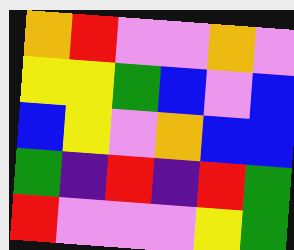[["orange", "red", "violet", "violet", "orange", "violet"], ["yellow", "yellow", "green", "blue", "violet", "blue"], ["blue", "yellow", "violet", "orange", "blue", "blue"], ["green", "indigo", "red", "indigo", "red", "green"], ["red", "violet", "violet", "violet", "yellow", "green"]]